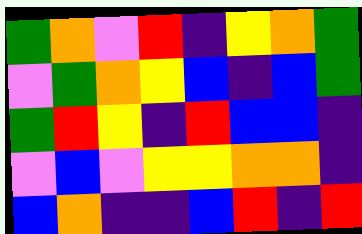[["green", "orange", "violet", "red", "indigo", "yellow", "orange", "green"], ["violet", "green", "orange", "yellow", "blue", "indigo", "blue", "green"], ["green", "red", "yellow", "indigo", "red", "blue", "blue", "indigo"], ["violet", "blue", "violet", "yellow", "yellow", "orange", "orange", "indigo"], ["blue", "orange", "indigo", "indigo", "blue", "red", "indigo", "red"]]